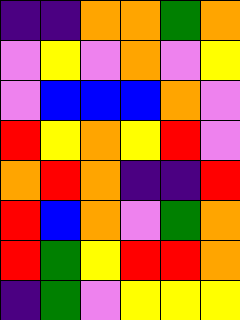[["indigo", "indigo", "orange", "orange", "green", "orange"], ["violet", "yellow", "violet", "orange", "violet", "yellow"], ["violet", "blue", "blue", "blue", "orange", "violet"], ["red", "yellow", "orange", "yellow", "red", "violet"], ["orange", "red", "orange", "indigo", "indigo", "red"], ["red", "blue", "orange", "violet", "green", "orange"], ["red", "green", "yellow", "red", "red", "orange"], ["indigo", "green", "violet", "yellow", "yellow", "yellow"]]